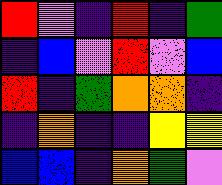[["red", "violet", "indigo", "red", "indigo", "green"], ["indigo", "blue", "violet", "red", "violet", "blue"], ["red", "indigo", "green", "orange", "orange", "indigo"], ["indigo", "orange", "indigo", "indigo", "yellow", "yellow"], ["blue", "blue", "indigo", "orange", "green", "violet"]]